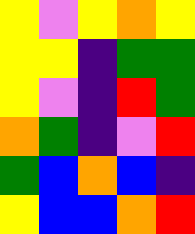[["yellow", "violet", "yellow", "orange", "yellow"], ["yellow", "yellow", "indigo", "green", "green"], ["yellow", "violet", "indigo", "red", "green"], ["orange", "green", "indigo", "violet", "red"], ["green", "blue", "orange", "blue", "indigo"], ["yellow", "blue", "blue", "orange", "red"]]